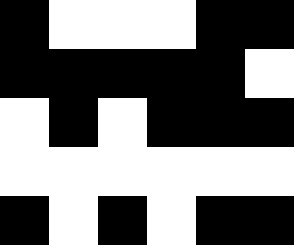[["black", "white", "white", "white", "black", "black"], ["black", "black", "black", "black", "black", "white"], ["white", "black", "white", "black", "black", "black"], ["white", "white", "white", "white", "white", "white"], ["black", "white", "black", "white", "black", "black"]]